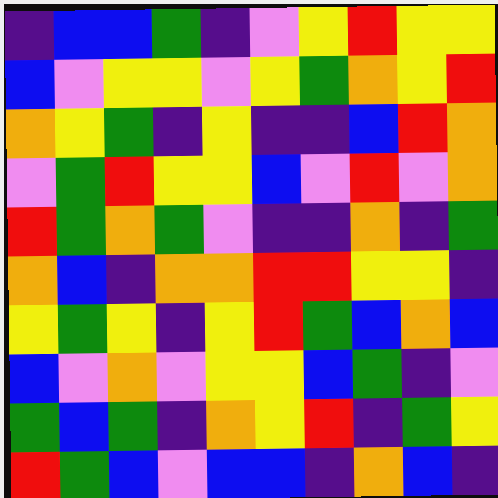[["indigo", "blue", "blue", "green", "indigo", "violet", "yellow", "red", "yellow", "yellow"], ["blue", "violet", "yellow", "yellow", "violet", "yellow", "green", "orange", "yellow", "red"], ["orange", "yellow", "green", "indigo", "yellow", "indigo", "indigo", "blue", "red", "orange"], ["violet", "green", "red", "yellow", "yellow", "blue", "violet", "red", "violet", "orange"], ["red", "green", "orange", "green", "violet", "indigo", "indigo", "orange", "indigo", "green"], ["orange", "blue", "indigo", "orange", "orange", "red", "red", "yellow", "yellow", "indigo"], ["yellow", "green", "yellow", "indigo", "yellow", "red", "green", "blue", "orange", "blue"], ["blue", "violet", "orange", "violet", "yellow", "yellow", "blue", "green", "indigo", "violet"], ["green", "blue", "green", "indigo", "orange", "yellow", "red", "indigo", "green", "yellow"], ["red", "green", "blue", "violet", "blue", "blue", "indigo", "orange", "blue", "indigo"]]